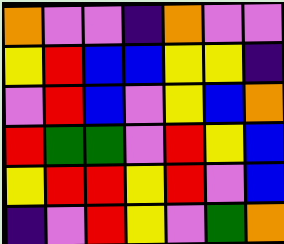[["orange", "violet", "violet", "indigo", "orange", "violet", "violet"], ["yellow", "red", "blue", "blue", "yellow", "yellow", "indigo"], ["violet", "red", "blue", "violet", "yellow", "blue", "orange"], ["red", "green", "green", "violet", "red", "yellow", "blue"], ["yellow", "red", "red", "yellow", "red", "violet", "blue"], ["indigo", "violet", "red", "yellow", "violet", "green", "orange"]]